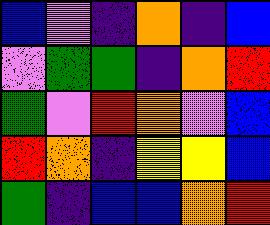[["blue", "violet", "indigo", "orange", "indigo", "blue"], ["violet", "green", "green", "indigo", "orange", "red"], ["green", "violet", "red", "orange", "violet", "blue"], ["red", "orange", "indigo", "yellow", "yellow", "blue"], ["green", "indigo", "blue", "blue", "orange", "red"]]